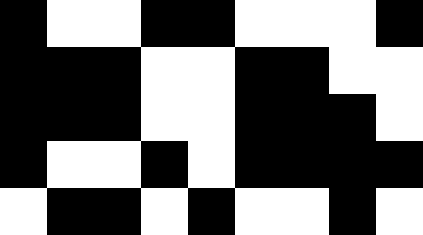[["black", "white", "white", "black", "black", "white", "white", "white", "black"], ["black", "black", "black", "white", "white", "black", "black", "white", "white"], ["black", "black", "black", "white", "white", "black", "black", "black", "white"], ["black", "white", "white", "black", "white", "black", "black", "black", "black"], ["white", "black", "black", "white", "black", "white", "white", "black", "white"]]